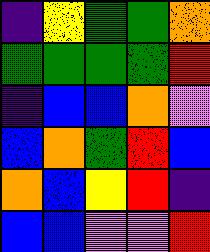[["indigo", "yellow", "green", "green", "orange"], ["green", "green", "green", "green", "red"], ["indigo", "blue", "blue", "orange", "violet"], ["blue", "orange", "green", "red", "blue"], ["orange", "blue", "yellow", "red", "indigo"], ["blue", "blue", "violet", "violet", "red"]]